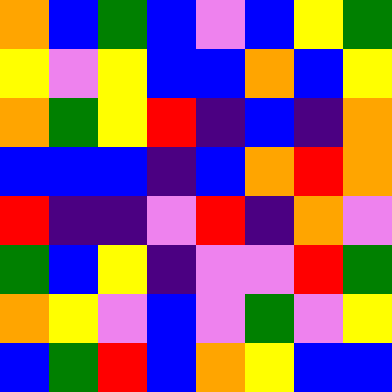[["orange", "blue", "green", "blue", "violet", "blue", "yellow", "green"], ["yellow", "violet", "yellow", "blue", "blue", "orange", "blue", "yellow"], ["orange", "green", "yellow", "red", "indigo", "blue", "indigo", "orange"], ["blue", "blue", "blue", "indigo", "blue", "orange", "red", "orange"], ["red", "indigo", "indigo", "violet", "red", "indigo", "orange", "violet"], ["green", "blue", "yellow", "indigo", "violet", "violet", "red", "green"], ["orange", "yellow", "violet", "blue", "violet", "green", "violet", "yellow"], ["blue", "green", "red", "blue", "orange", "yellow", "blue", "blue"]]